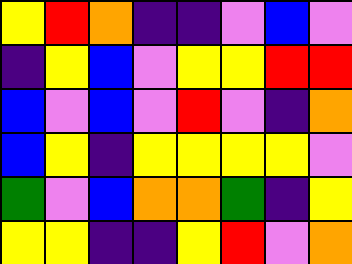[["yellow", "red", "orange", "indigo", "indigo", "violet", "blue", "violet"], ["indigo", "yellow", "blue", "violet", "yellow", "yellow", "red", "red"], ["blue", "violet", "blue", "violet", "red", "violet", "indigo", "orange"], ["blue", "yellow", "indigo", "yellow", "yellow", "yellow", "yellow", "violet"], ["green", "violet", "blue", "orange", "orange", "green", "indigo", "yellow"], ["yellow", "yellow", "indigo", "indigo", "yellow", "red", "violet", "orange"]]